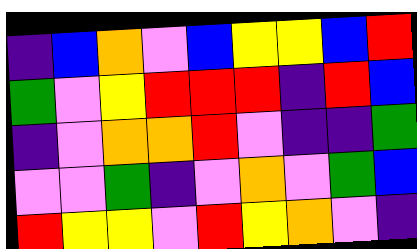[["indigo", "blue", "orange", "violet", "blue", "yellow", "yellow", "blue", "red"], ["green", "violet", "yellow", "red", "red", "red", "indigo", "red", "blue"], ["indigo", "violet", "orange", "orange", "red", "violet", "indigo", "indigo", "green"], ["violet", "violet", "green", "indigo", "violet", "orange", "violet", "green", "blue"], ["red", "yellow", "yellow", "violet", "red", "yellow", "orange", "violet", "indigo"]]